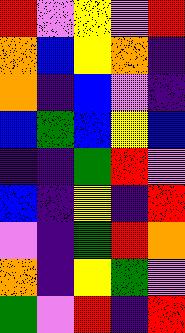[["red", "violet", "yellow", "violet", "red"], ["orange", "blue", "yellow", "orange", "indigo"], ["orange", "indigo", "blue", "violet", "indigo"], ["blue", "green", "blue", "yellow", "blue"], ["indigo", "indigo", "green", "red", "violet"], ["blue", "indigo", "yellow", "indigo", "red"], ["violet", "indigo", "green", "red", "orange"], ["orange", "indigo", "yellow", "green", "violet"], ["green", "violet", "red", "indigo", "red"]]